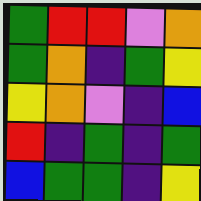[["green", "red", "red", "violet", "orange"], ["green", "orange", "indigo", "green", "yellow"], ["yellow", "orange", "violet", "indigo", "blue"], ["red", "indigo", "green", "indigo", "green"], ["blue", "green", "green", "indigo", "yellow"]]